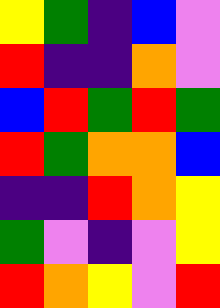[["yellow", "green", "indigo", "blue", "violet"], ["red", "indigo", "indigo", "orange", "violet"], ["blue", "red", "green", "red", "green"], ["red", "green", "orange", "orange", "blue"], ["indigo", "indigo", "red", "orange", "yellow"], ["green", "violet", "indigo", "violet", "yellow"], ["red", "orange", "yellow", "violet", "red"]]